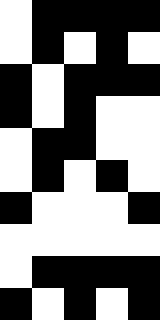[["white", "black", "black", "black", "black"], ["white", "black", "white", "black", "white"], ["black", "white", "black", "black", "black"], ["black", "white", "black", "white", "white"], ["white", "black", "black", "white", "white"], ["white", "black", "white", "black", "white"], ["black", "white", "white", "white", "black"], ["white", "white", "white", "white", "white"], ["white", "black", "black", "black", "black"], ["black", "white", "black", "white", "black"]]